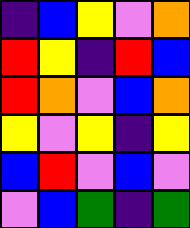[["indigo", "blue", "yellow", "violet", "orange"], ["red", "yellow", "indigo", "red", "blue"], ["red", "orange", "violet", "blue", "orange"], ["yellow", "violet", "yellow", "indigo", "yellow"], ["blue", "red", "violet", "blue", "violet"], ["violet", "blue", "green", "indigo", "green"]]